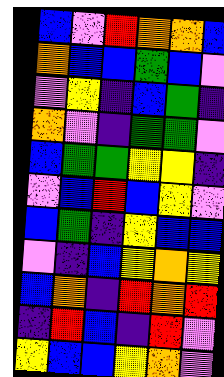[["blue", "violet", "red", "orange", "orange", "blue"], ["orange", "blue", "blue", "green", "blue", "violet"], ["violet", "yellow", "indigo", "blue", "green", "indigo"], ["orange", "violet", "indigo", "green", "green", "violet"], ["blue", "green", "green", "yellow", "yellow", "indigo"], ["violet", "blue", "red", "blue", "yellow", "violet"], ["blue", "green", "indigo", "yellow", "blue", "blue"], ["violet", "indigo", "blue", "yellow", "orange", "yellow"], ["blue", "orange", "indigo", "red", "orange", "red"], ["indigo", "red", "blue", "indigo", "red", "violet"], ["yellow", "blue", "blue", "yellow", "orange", "violet"]]